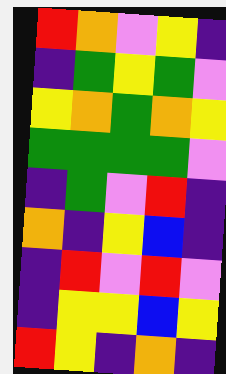[["red", "orange", "violet", "yellow", "indigo"], ["indigo", "green", "yellow", "green", "violet"], ["yellow", "orange", "green", "orange", "yellow"], ["green", "green", "green", "green", "violet"], ["indigo", "green", "violet", "red", "indigo"], ["orange", "indigo", "yellow", "blue", "indigo"], ["indigo", "red", "violet", "red", "violet"], ["indigo", "yellow", "yellow", "blue", "yellow"], ["red", "yellow", "indigo", "orange", "indigo"]]